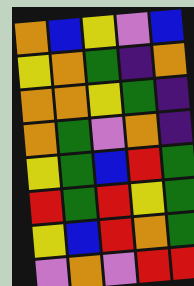[["orange", "blue", "yellow", "violet", "blue"], ["yellow", "orange", "green", "indigo", "orange"], ["orange", "orange", "yellow", "green", "indigo"], ["orange", "green", "violet", "orange", "indigo"], ["yellow", "green", "blue", "red", "green"], ["red", "green", "red", "yellow", "green"], ["yellow", "blue", "red", "orange", "green"], ["violet", "orange", "violet", "red", "red"]]